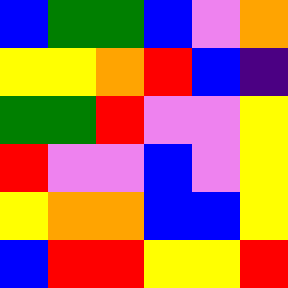[["blue", "green", "green", "blue", "violet", "orange"], ["yellow", "yellow", "orange", "red", "blue", "indigo"], ["green", "green", "red", "violet", "violet", "yellow"], ["red", "violet", "violet", "blue", "violet", "yellow"], ["yellow", "orange", "orange", "blue", "blue", "yellow"], ["blue", "red", "red", "yellow", "yellow", "red"]]